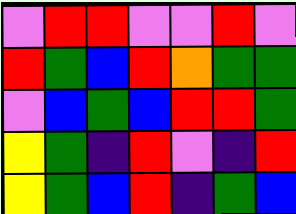[["violet", "red", "red", "violet", "violet", "red", "violet"], ["red", "green", "blue", "red", "orange", "green", "green"], ["violet", "blue", "green", "blue", "red", "red", "green"], ["yellow", "green", "indigo", "red", "violet", "indigo", "red"], ["yellow", "green", "blue", "red", "indigo", "green", "blue"]]